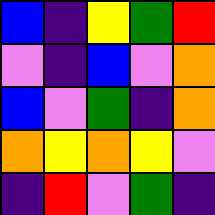[["blue", "indigo", "yellow", "green", "red"], ["violet", "indigo", "blue", "violet", "orange"], ["blue", "violet", "green", "indigo", "orange"], ["orange", "yellow", "orange", "yellow", "violet"], ["indigo", "red", "violet", "green", "indigo"]]